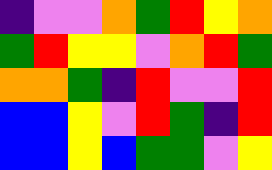[["indigo", "violet", "violet", "orange", "green", "red", "yellow", "orange"], ["green", "red", "yellow", "yellow", "violet", "orange", "red", "green"], ["orange", "orange", "green", "indigo", "red", "violet", "violet", "red"], ["blue", "blue", "yellow", "violet", "red", "green", "indigo", "red"], ["blue", "blue", "yellow", "blue", "green", "green", "violet", "yellow"]]